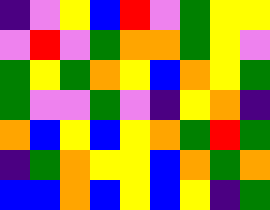[["indigo", "violet", "yellow", "blue", "red", "violet", "green", "yellow", "yellow"], ["violet", "red", "violet", "green", "orange", "orange", "green", "yellow", "violet"], ["green", "yellow", "green", "orange", "yellow", "blue", "orange", "yellow", "green"], ["green", "violet", "violet", "green", "violet", "indigo", "yellow", "orange", "indigo"], ["orange", "blue", "yellow", "blue", "yellow", "orange", "green", "red", "green"], ["indigo", "green", "orange", "yellow", "yellow", "blue", "orange", "green", "orange"], ["blue", "blue", "orange", "blue", "yellow", "blue", "yellow", "indigo", "green"]]